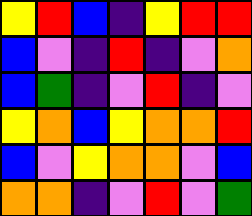[["yellow", "red", "blue", "indigo", "yellow", "red", "red"], ["blue", "violet", "indigo", "red", "indigo", "violet", "orange"], ["blue", "green", "indigo", "violet", "red", "indigo", "violet"], ["yellow", "orange", "blue", "yellow", "orange", "orange", "red"], ["blue", "violet", "yellow", "orange", "orange", "violet", "blue"], ["orange", "orange", "indigo", "violet", "red", "violet", "green"]]